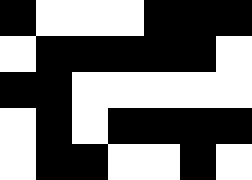[["black", "white", "white", "white", "black", "black", "black"], ["white", "black", "black", "black", "black", "black", "white"], ["black", "black", "white", "white", "white", "white", "white"], ["white", "black", "white", "black", "black", "black", "black"], ["white", "black", "black", "white", "white", "black", "white"]]